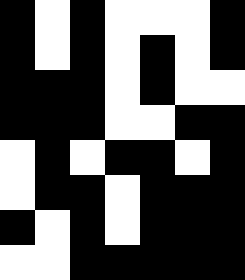[["black", "white", "black", "white", "white", "white", "black"], ["black", "white", "black", "white", "black", "white", "black"], ["black", "black", "black", "white", "black", "white", "white"], ["black", "black", "black", "white", "white", "black", "black"], ["white", "black", "white", "black", "black", "white", "black"], ["white", "black", "black", "white", "black", "black", "black"], ["black", "white", "black", "white", "black", "black", "black"], ["white", "white", "black", "black", "black", "black", "black"]]